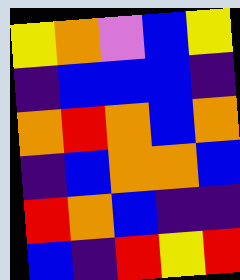[["yellow", "orange", "violet", "blue", "yellow"], ["indigo", "blue", "blue", "blue", "indigo"], ["orange", "red", "orange", "blue", "orange"], ["indigo", "blue", "orange", "orange", "blue"], ["red", "orange", "blue", "indigo", "indigo"], ["blue", "indigo", "red", "yellow", "red"]]